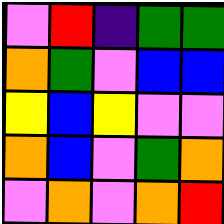[["violet", "red", "indigo", "green", "green"], ["orange", "green", "violet", "blue", "blue"], ["yellow", "blue", "yellow", "violet", "violet"], ["orange", "blue", "violet", "green", "orange"], ["violet", "orange", "violet", "orange", "red"]]